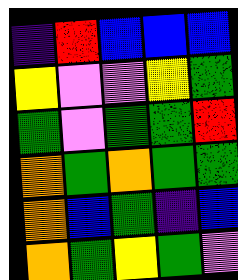[["indigo", "red", "blue", "blue", "blue"], ["yellow", "violet", "violet", "yellow", "green"], ["green", "violet", "green", "green", "red"], ["orange", "green", "orange", "green", "green"], ["orange", "blue", "green", "indigo", "blue"], ["orange", "green", "yellow", "green", "violet"]]